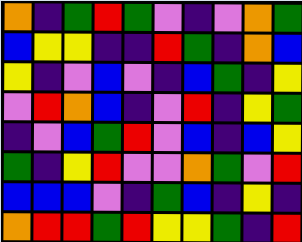[["orange", "indigo", "green", "red", "green", "violet", "indigo", "violet", "orange", "green"], ["blue", "yellow", "yellow", "indigo", "indigo", "red", "green", "indigo", "orange", "blue"], ["yellow", "indigo", "violet", "blue", "violet", "indigo", "blue", "green", "indigo", "yellow"], ["violet", "red", "orange", "blue", "indigo", "violet", "red", "indigo", "yellow", "green"], ["indigo", "violet", "blue", "green", "red", "violet", "blue", "indigo", "blue", "yellow"], ["green", "indigo", "yellow", "red", "violet", "violet", "orange", "green", "violet", "red"], ["blue", "blue", "blue", "violet", "indigo", "green", "blue", "indigo", "yellow", "indigo"], ["orange", "red", "red", "green", "red", "yellow", "yellow", "green", "indigo", "red"]]